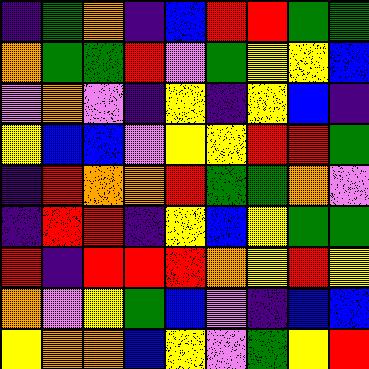[["indigo", "green", "orange", "indigo", "blue", "red", "red", "green", "green"], ["orange", "green", "green", "red", "violet", "green", "yellow", "yellow", "blue"], ["violet", "orange", "violet", "indigo", "yellow", "indigo", "yellow", "blue", "indigo"], ["yellow", "blue", "blue", "violet", "yellow", "yellow", "red", "red", "green"], ["indigo", "red", "orange", "orange", "red", "green", "green", "orange", "violet"], ["indigo", "red", "red", "indigo", "yellow", "blue", "yellow", "green", "green"], ["red", "indigo", "red", "red", "red", "orange", "yellow", "red", "yellow"], ["orange", "violet", "yellow", "green", "blue", "violet", "indigo", "blue", "blue"], ["yellow", "orange", "orange", "blue", "yellow", "violet", "green", "yellow", "red"]]